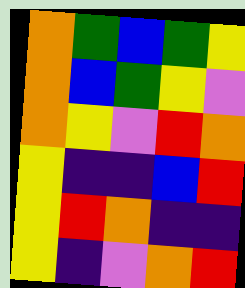[["orange", "green", "blue", "green", "yellow"], ["orange", "blue", "green", "yellow", "violet"], ["orange", "yellow", "violet", "red", "orange"], ["yellow", "indigo", "indigo", "blue", "red"], ["yellow", "red", "orange", "indigo", "indigo"], ["yellow", "indigo", "violet", "orange", "red"]]